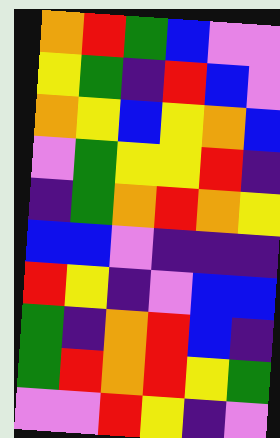[["orange", "red", "green", "blue", "violet", "violet"], ["yellow", "green", "indigo", "red", "blue", "violet"], ["orange", "yellow", "blue", "yellow", "orange", "blue"], ["violet", "green", "yellow", "yellow", "red", "indigo"], ["indigo", "green", "orange", "red", "orange", "yellow"], ["blue", "blue", "violet", "indigo", "indigo", "indigo"], ["red", "yellow", "indigo", "violet", "blue", "blue"], ["green", "indigo", "orange", "red", "blue", "indigo"], ["green", "red", "orange", "red", "yellow", "green"], ["violet", "violet", "red", "yellow", "indigo", "violet"]]